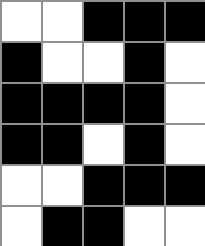[["white", "white", "black", "black", "black"], ["black", "white", "white", "black", "white"], ["black", "black", "black", "black", "white"], ["black", "black", "white", "black", "white"], ["white", "white", "black", "black", "black"], ["white", "black", "black", "white", "white"]]